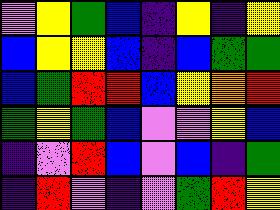[["violet", "yellow", "green", "blue", "indigo", "yellow", "indigo", "yellow"], ["blue", "yellow", "yellow", "blue", "indigo", "blue", "green", "green"], ["blue", "green", "red", "red", "blue", "yellow", "orange", "red"], ["green", "yellow", "green", "blue", "violet", "violet", "yellow", "blue"], ["indigo", "violet", "red", "blue", "violet", "blue", "indigo", "green"], ["indigo", "red", "violet", "indigo", "violet", "green", "red", "yellow"]]